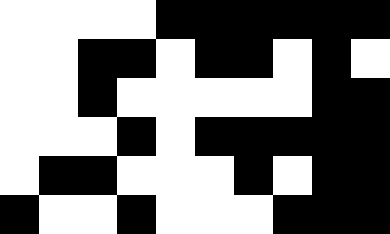[["white", "white", "white", "white", "black", "black", "black", "black", "black", "black"], ["white", "white", "black", "black", "white", "black", "black", "white", "black", "white"], ["white", "white", "black", "white", "white", "white", "white", "white", "black", "black"], ["white", "white", "white", "black", "white", "black", "black", "black", "black", "black"], ["white", "black", "black", "white", "white", "white", "black", "white", "black", "black"], ["black", "white", "white", "black", "white", "white", "white", "black", "black", "black"]]